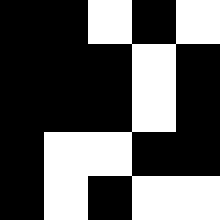[["black", "black", "white", "black", "white"], ["black", "black", "black", "white", "black"], ["black", "black", "black", "white", "black"], ["black", "white", "white", "black", "black"], ["black", "white", "black", "white", "white"]]